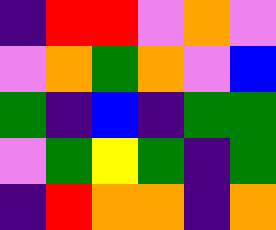[["indigo", "red", "red", "violet", "orange", "violet"], ["violet", "orange", "green", "orange", "violet", "blue"], ["green", "indigo", "blue", "indigo", "green", "green"], ["violet", "green", "yellow", "green", "indigo", "green"], ["indigo", "red", "orange", "orange", "indigo", "orange"]]